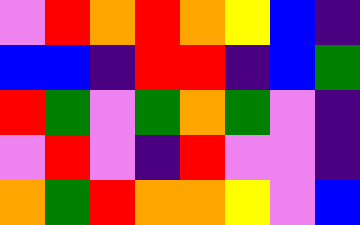[["violet", "red", "orange", "red", "orange", "yellow", "blue", "indigo"], ["blue", "blue", "indigo", "red", "red", "indigo", "blue", "green"], ["red", "green", "violet", "green", "orange", "green", "violet", "indigo"], ["violet", "red", "violet", "indigo", "red", "violet", "violet", "indigo"], ["orange", "green", "red", "orange", "orange", "yellow", "violet", "blue"]]